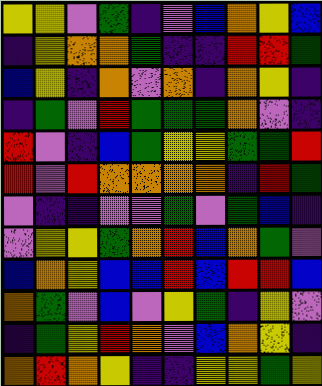[["yellow", "yellow", "violet", "green", "indigo", "violet", "blue", "orange", "yellow", "blue"], ["indigo", "yellow", "orange", "orange", "green", "indigo", "indigo", "red", "red", "green"], ["blue", "yellow", "indigo", "orange", "violet", "orange", "indigo", "orange", "yellow", "indigo"], ["indigo", "green", "violet", "red", "green", "green", "green", "orange", "violet", "indigo"], ["red", "violet", "indigo", "blue", "green", "yellow", "yellow", "green", "green", "red"], ["red", "violet", "red", "orange", "orange", "orange", "orange", "indigo", "red", "green"], ["violet", "indigo", "indigo", "violet", "violet", "green", "violet", "green", "blue", "indigo"], ["violet", "yellow", "yellow", "green", "orange", "red", "blue", "orange", "green", "violet"], ["blue", "orange", "yellow", "blue", "blue", "red", "blue", "red", "red", "blue"], ["orange", "green", "violet", "blue", "violet", "yellow", "green", "indigo", "yellow", "violet"], ["indigo", "green", "yellow", "red", "orange", "violet", "blue", "orange", "yellow", "indigo"], ["orange", "red", "orange", "yellow", "indigo", "indigo", "yellow", "yellow", "green", "yellow"]]